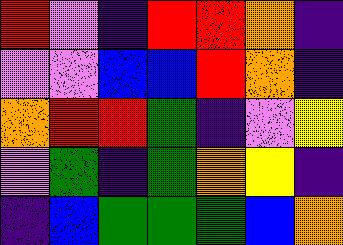[["red", "violet", "indigo", "red", "red", "orange", "indigo"], ["violet", "violet", "blue", "blue", "red", "orange", "indigo"], ["orange", "red", "red", "green", "indigo", "violet", "yellow"], ["violet", "green", "indigo", "green", "orange", "yellow", "indigo"], ["indigo", "blue", "green", "green", "green", "blue", "orange"]]